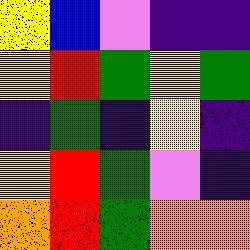[["yellow", "blue", "violet", "indigo", "indigo"], ["yellow", "red", "green", "yellow", "green"], ["indigo", "green", "indigo", "yellow", "indigo"], ["yellow", "red", "green", "violet", "indigo"], ["orange", "red", "green", "orange", "orange"]]